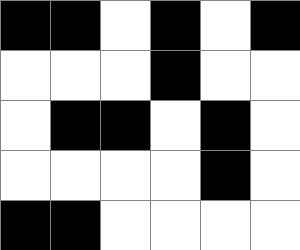[["black", "black", "white", "black", "white", "black"], ["white", "white", "white", "black", "white", "white"], ["white", "black", "black", "white", "black", "white"], ["white", "white", "white", "white", "black", "white"], ["black", "black", "white", "white", "white", "white"]]